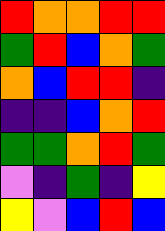[["red", "orange", "orange", "red", "red"], ["green", "red", "blue", "orange", "green"], ["orange", "blue", "red", "red", "indigo"], ["indigo", "indigo", "blue", "orange", "red"], ["green", "green", "orange", "red", "green"], ["violet", "indigo", "green", "indigo", "yellow"], ["yellow", "violet", "blue", "red", "blue"]]